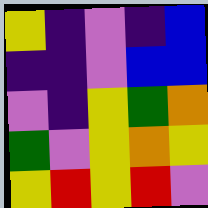[["yellow", "indigo", "violet", "indigo", "blue"], ["indigo", "indigo", "violet", "blue", "blue"], ["violet", "indigo", "yellow", "green", "orange"], ["green", "violet", "yellow", "orange", "yellow"], ["yellow", "red", "yellow", "red", "violet"]]